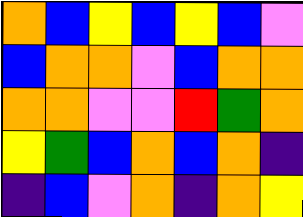[["orange", "blue", "yellow", "blue", "yellow", "blue", "violet"], ["blue", "orange", "orange", "violet", "blue", "orange", "orange"], ["orange", "orange", "violet", "violet", "red", "green", "orange"], ["yellow", "green", "blue", "orange", "blue", "orange", "indigo"], ["indigo", "blue", "violet", "orange", "indigo", "orange", "yellow"]]